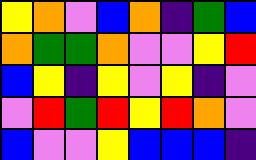[["yellow", "orange", "violet", "blue", "orange", "indigo", "green", "blue"], ["orange", "green", "green", "orange", "violet", "violet", "yellow", "red"], ["blue", "yellow", "indigo", "yellow", "violet", "yellow", "indigo", "violet"], ["violet", "red", "green", "red", "yellow", "red", "orange", "violet"], ["blue", "violet", "violet", "yellow", "blue", "blue", "blue", "indigo"]]